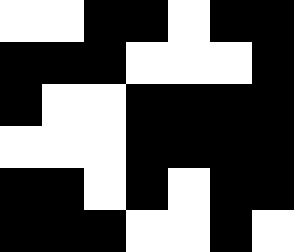[["white", "white", "black", "black", "white", "black", "black"], ["black", "black", "black", "white", "white", "white", "black"], ["black", "white", "white", "black", "black", "black", "black"], ["white", "white", "white", "black", "black", "black", "black"], ["black", "black", "white", "black", "white", "black", "black"], ["black", "black", "black", "white", "white", "black", "white"]]